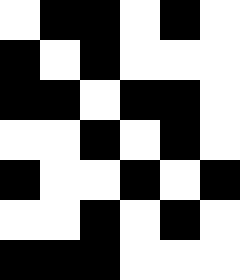[["white", "black", "black", "white", "black", "white"], ["black", "white", "black", "white", "white", "white"], ["black", "black", "white", "black", "black", "white"], ["white", "white", "black", "white", "black", "white"], ["black", "white", "white", "black", "white", "black"], ["white", "white", "black", "white", "black", "white"], ["black", "black", "black", "white", "white", "white"]]